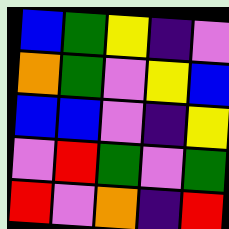[["blue", "green", "yellow", "indigo", "violet"], ["orange", "green", "violet", "yellow", "blue"], ["blue", "blue", "violet", "indigo", "yellow"], ["violet", "red", "green", "violet", "green"], ["red", "violet", "orange", "indigo", "red"]]